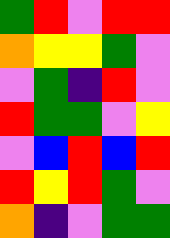[["green", "red", "violet", "red", "red"], ["orange", "yellow", "yellow", "green", "violet"], ["violet", "green", "indigo", "red", "violet"], ["red", "green", "green", "violet", "yellow"], ["violet", "blue", "red", "blue", "red"], ["red", "yellow", "red", "green", "violet"], ["orange", "indigo", "violet", "green", "green"]]